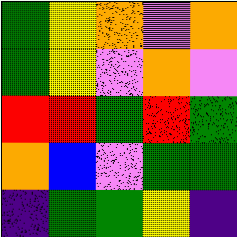[["green", "yellow", "orange", "violet", "orange"], ["green", "yellow", "violet", "orange", "violet"], ["red", "red", "green", "red", "green"], ["orange", "blue", "violet", "green", "green"], ["indigo", "green", "green", "yellow", "indigo"]]